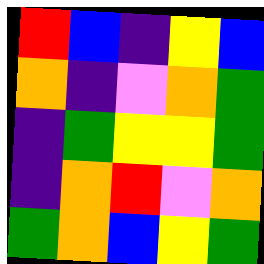[["red", "blue", "indigo", "yellow", "blue"], ["orange", "indigo", "violet", "orange", "green"], ["indigo", "green", "yellow", "yellow", "green"], ["indigo", "orange", "red", "violet", "orange"], ["green", "orange", "blue", "yellow", "green"]]